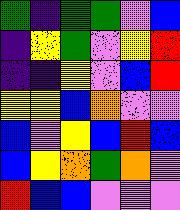[["green", "indigo", "green", "green", "violet", "blue"], ["indigo", "yellow", "green", "violet", "yellow", "red"], ["indigo", "indigo", "yellow", "violet", "blue", "red"], ["yellow", "yellow", "blue", "orange", "violet", "violet"], ["blue", "violet", "yellow", "blue", "red", "blue"], ["blue", "yellow", "orange", "green", "orange", "violet"], ["red", "blue", "blue", "violet", "violet", "violet"]]